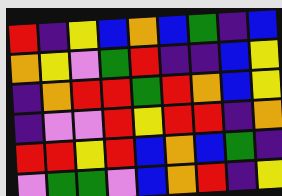[["red", "indigo", "yellow", "blue", "orange", "blue", "green", "indigo", "blue"], ["orange", "yellow", "violet", "green", "red", "indigo", "indigo", "blue", "yellow"], ["indigo", "orange", "red", "red", "green", "red", "orange", "blue", "yellow"], ["indigo", "violet", "violet", "red", "yellow", "red", "red", "indigo", "orange"], ["red", "red", "yellow", "red", "blue", "orange", "blue", "green", "indigo"], ["violet", "green", "green", "violet", "blue", "orange", "red", "indigo", "yellow"]]